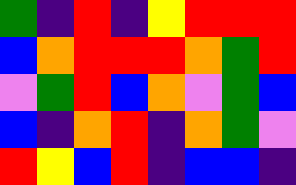[["green", "indigo", "red", "indigo", "yellow", "red", "red", "red"], ["blue", "orange", "red", "red", "red", "orange", "green", "red"], ["violet", "green", "red", "blue", "orange", "violet", "green", "blue"], ["blue", "indigo", "orange", "red", "indigo", "orange", "green", "violet"], ["red", "yellow", "blue", "red", "indigo", "blue", "blue", "indigo"]]